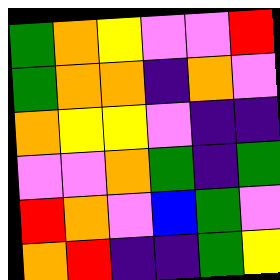[["green", "orange", "yellow", "violet", "violet", "red"], ["green", "orange", "orange", "indigo", "orange", "violet"], ["orange", "yellow", "yellow", "violet", "indigo", "indigo"], ["violet", "violet", "orange", "green", "indigo", "green"], ["red", "orange", "violet", "blue", "green", "violet"], ["orange", "red", "indigo", "indigo", "green", "yellow"]]